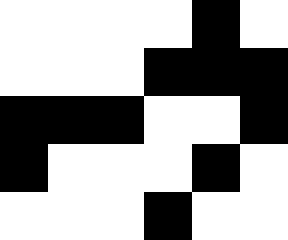[["white", "white", "white", "white", "black", "white"], ["white", "white", "white", "black", "black", "black"], ["black", "black", "black", "white", "white", "black"], ["black", "white", "white", "white", "black", "white"], ["white", "white", "white", "black", "white", "white"]]